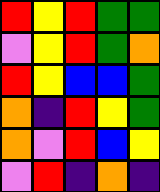[["red", "yellow", "red", "green", "green"], ["violet", "yellow", "red", "green", "orange"], ["red", "yellow", "blue", "blue", "green"], ["orange", "indigo", "red", "yellow", "green"], ["orange", "violet", "red", "blue", "yellow"], ["violet", "red", "indigo", "orange", "indigo"]]